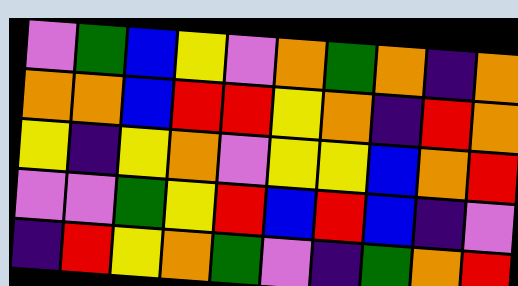[["violet", "green", "blue", "yellow", "violet", "orange", "green", "orange", "indigo", "orange"], ["orange", "orange", "blue", "red", "red", "yellow", "orange", "indigo", "red", "orange"], ["yellow", "indigo", "yellow", "orange", "violet", "yellow", "yellow", "blue", "orange", "red"], ["violet", "violet", "green", "yellow", "red", "blue", "red", "blue", "indigo", "violet"], ["indigo", "red", "yellow", "orange", "green", "violet", "indigo", "green", "orange", "red"]]